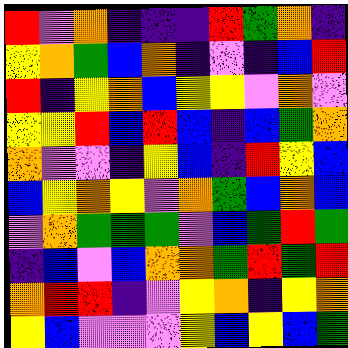[["red", "violet", "orange", "indigo", "indigo", "indigo", "red", "green", "orange", "indigo"], ["yellow", "orange", "green", "blue", "orange", "indigo", "violet", "indigo", "blue", "red"], ["red", "indigo", "yellow", "orange", "blue", "yellow", "yellow", "violet", "orange", "violet"], ["yellow", "yellow", "red", "blue", "red", "blue", "indigo", "blue", "green", "orange"], ["orange", "violet", "violet", "indigo", "yellow", "blue", "indigo", "red", "yellow", "blue"], ["blue", "yellow", "orange", "yellow", "violet", "orange", "green", "blue", "orange", "blue"], ["violet", "orange", "green", "green", "green", "violet", "blue", "green", "red", "green"], ["indigo", "blue", "violet", "blue", "orange", "orange", "green", "red", "green", "red"], ["orange", "red", "red", "indigo", "violet", "yellow", "orange", "indigo", "yellow", "orange"], ["yellow", "blue", "violet", "violet", "violet", "yellow", "blue", "yellow", "blue", "green"]]